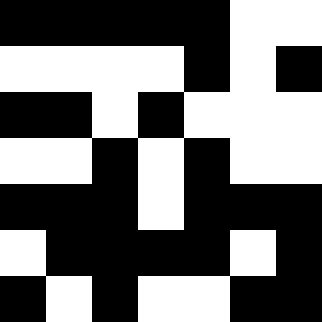[["black", "black", "black", "black", "black", "white", "white"], ["white", "white", "white", "white", "black", "white", "black"], ["black", "black", "white", "black", "white", "white", "white"], ["white", "white", "black", "white", "black", "white", "white"], ["black", "black", "black", "white", "black", "black", "black"], ["white", "black", "black", "black", "black", "white", "black"], ["black", "white", "black", "white", "white", "black", "black"]]